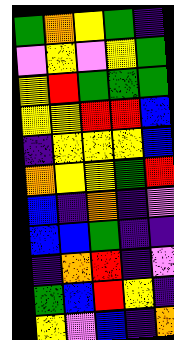[["green", "orange", "yellow", "green", "indigo"], ["violet", "yellow", "violet", "yellow", "green"], ["yellow", "red", "green", "green", "green"], ["yellow", "yellow", "red", "red", "blue"], ["indigo", "yellow", "yellow", "yellow", "blue"], ["orange", "yellow", "yellow", "green", "red"], ["blue", "indigo", "orange", "indigo", "violet"], ["blue", "blue", "green", "indigo", "indigo"], ["indigo", "orange", "red", "indigo", "violet"], ["green", "blue", "red", "yellow", "indigo"], ["yellow", "violet", "blue", "indigo", "orange"]]